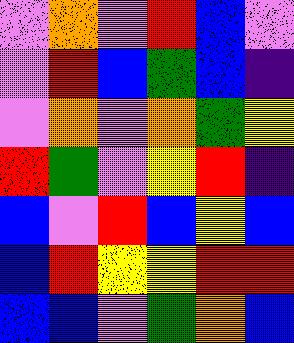[["violet", "orange", "violet", "red", "blue", "violet"], ["violet", "red", "blue", "green", "blue", "indigo"], ["violet", "orange", "violet", "orange", "green", "yellow"], ["red", "green", "violet", "yellow", "red", "indigo"], ["blue", "violet", "red", "blue", "yellow", "blue"], ["blue", "red", "yellow", "yellow", "red", "red"], ["blue", "blue", "violet", "green", "orange", "blue"]]